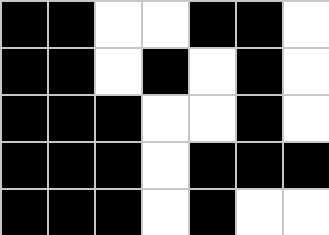[["black", "black", "white", "white", "black", "black", "white"], ["black", "black", "white", "black", "white", "black", "white"], ["black", "black", "black", "white", "white", "black", "white"], ["black", "black", "black", "white", "black", "black", "black"], ["black", "black", "black", "white", "black", "white", "white"]]